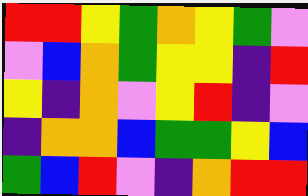[["red", "red", "yellow", "green", "orange", "yellow", "green", "violet"], ["violet", "blue", "orange", "green", "yellow", "yellow", "indigo", "red"], ["yellow", "indigo", "orange", "violet", "yellow", "red", "indigo", "violet"], ["indigo", "orange", "orange", "blue", "green", "green", "yellow", "blue"], ["green", "blue", "red", "violet", "indigo", "orange", "red", "red"]]